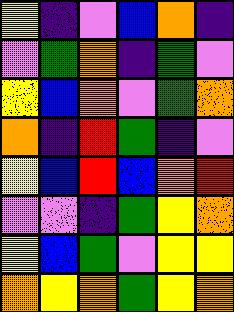[["yellow", "indigo", "violet", "blue", "orange", "indigo"], ["violet", "green", "orange", "indigo", "green", "violet"], ["yellow", "blue", "orange", "violet", "green", "orange"], ["orange", "indigo", "red", "green", "indigo", "violet"], ["yellow", "blue", "red", "blue", "orange", "red"], ["violet", "violet", "indigo", "green", "yellow", "orange"], ["yellow", "blue", "green", "violet", "yellow", "yellow"], ["orange", "yellow", "orange", "green", "yellow", "orange"]]